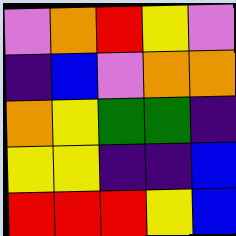[["violet", "orange", "red", "yellow", "violet"], ["indigo", "blue", "violet", "orange", "orange"], ["orange", "yellow", "green", "green", "indigo"], ["yellow", "yellow", "indigo", "indigo", "blue"], ["red", "red", "red", "yellow", "blue"]]